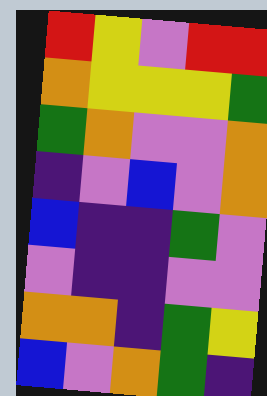[["red", "yellow", "violet", "red", "red"], ["orange", "yellow", "yellow", "yellow", "green"], ["green", "orange", "violet", "violet", "orange"], ["indigo", "violet", "blue", "violet", "orange"], ["blue", "indigo", "indigo", "green", "violet"], ["violet", "indigo", "indigo", "violet", "violet"], ["orange", "orange", "indigo", "green", "yellow"], ["blue", "violet", "orange", "green", "indigo"]]